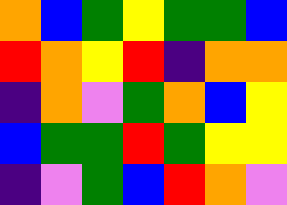[["orange", "blue", "green", "yellow", "green", "green", "blue"], ["red", "orange", "yellow", "red", "indigo", "orange", "orange"], ["indigo", "orange", "violet", "green", "orange", "blue", "yellow"], ["blue", "green", "green", "red", "green", "yellow", "yellow"], ["indigo", "violet", "green", "blue", "red", "orange", "violet"]]